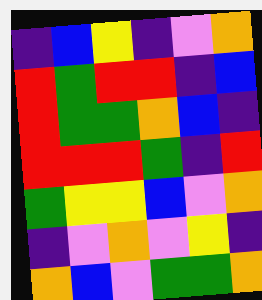[["indigo", "blue", "yellow", "indigo", "violet", "orange"], ["red", "green", "red", "red", "indigo", "blue"], ["red", "green", "green", "orange", "blue", "indigo"], ["red", "red", "red", "green", "indigo", "red"], ["green", "yellow", "yellow", "blue", "violet", "orange"], ["indigo", "violet", "orange", "violet", "yellow", "indigo"], ["orange", "blue", "violet", "green", "green", "orange"]]